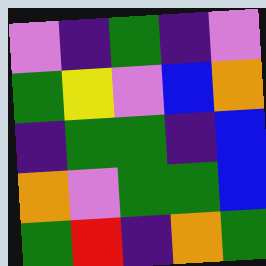[["violet", "indigo", "green", "indigo", "violet"], ["green", "yellow", "violet", "blue", "orange"], ["indigo", "green", "green", "indigo", "blue"], ["orange", "violet", "green", "green", "blue"], ["green", "red", "indigo", "orange", "green"]]